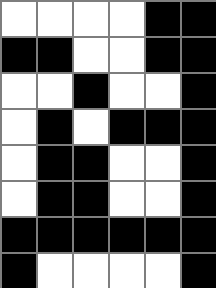[["white", "white", "white", "white", "black", "black"], ["black", "black", "white", "white", "black", "black"], ["white", "white", "black", "white", "white", "black"], ["white", "black", "white", "black", "black", "black"], ["white", "black", "black", "white", "white", "black"], ["white", "black", "black", "white", "white", "black"], ["black", "black", "black", "black", "black", "black"], ["black", "white", "white", "white", "white", "black"]]